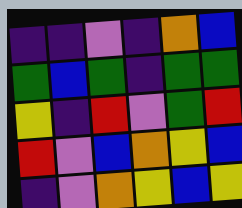[["indigo", "indigo", "violet", "indigo", "orange", "blue"], ["green", "blue", "green", "indigo", "green", "green"], ["yellow", "indigo", "red", "violet", "green", "red"], ["red", "violet", "blue", "orange", "yellow", "blue"], ["indigo", "violet", "orange", "yellow", "blue", "yellow"]]